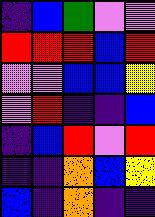[["indigo", "blue", "green", "violet", "violet"], ["red", "red", "red", "blue", "red"], ["violet", "violet", "blue", "blue", "yellow"], ["violet", "red", "indigo", "indigo", "blue"], ["indigo", "blue", "red", "violet", "red"], ["indigo", "indigo", "orange", "blue", "yellow"], ["blue", "indigo", "orange", "indigo", "indigo"]]